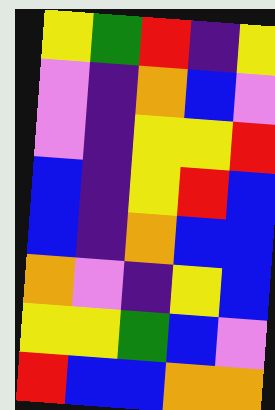[["yellow", "green", "red", "indigo", "yellow"], ["violet", "indigo", "orange", "blue", "violet"], ["violet", "indigo", "yellow", "yellow", "red"], ["blue", "indigo", "yellow", "red", "blue"], ["blue", "indigo", "orange", "blue", "blue"], ["orange", "violet", "indigo", "yellow", "blue"], ["yellow", "yellow", "green", "blue", "violet"], ["red", "blue", "blue", "orange", "orange"]]